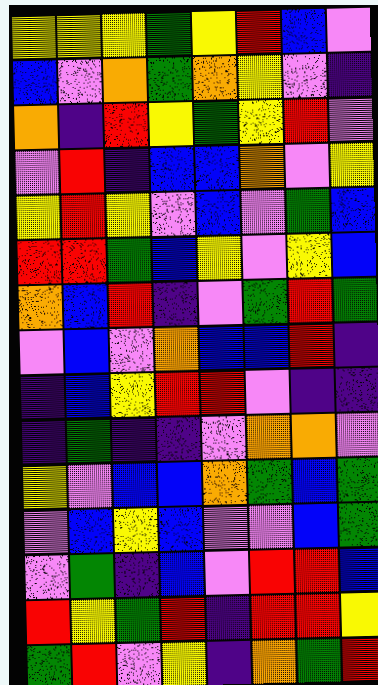[["yellow", "yellow", "yellow", "green", "yellow", "red", "blue", "violet"], ["blue", "violet", "orange", "green", "orange", "yellow", "violet", "indigo"], ["orange", "indigo", "red", "yellow", "green", "yellow", "red", "violet"], ["violet", "red", "indigo", "blue", "blue", "orange", "violet", "yellow"], ["yellow", "red", "yellow", "violet", "blue", "violet", "green", "blue"], ["red", "red", "green", "blue", "yellow", "violet", "yellow", "blue"], ["orange", "blue", "red", "indigo", "violet", "green", "red", "green"], ["violet", "blue", "violet", "orange", "blue", "blue", "red", "indigo"], ["indigo", "blue", "yellow", "red", "red", "violet", "indigo", "indigo"], ["indigo", "green", "indigo", "indigo", "violet", "orange", "orange", "violet"], ["yellow", "violet", "blue", "blue", "orange", "green", "blue", "green"], ["violet", "blue", "yellow", "blue", "violet", "violet", "blue", "green"], ["violet", "green", "indigo", "blue", "violet", "red", "red", "blue"], ["red", "yellow", "green", "red", "indigo", "red", "red", "yellow"], ["green", "red", "violet", "yellow", "indigo", "orange", "green", "red"]]